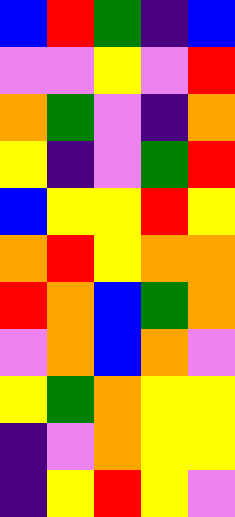[["blue", "red", "green", "indigo", "blue"], ["violet", "violet", "yellow", "violet", "red"], ["orange", "green", "violet", "indigo", "orange"], ["yellow", "indigo", "violet", "green", "red"], ["blue", "yellow", "yellow", "red", "yellow"], ["orange", "red", "yellow", "orange", "orange"], ["red", "orange", "blue", "green", "orange"], ["violet", "orange", "blue", "orange", "violet"], ["yellow", "green", "orange", "yellow", "yellow"], ["indigo", "violet", "orange", "yellow", "yellow"], ["indigo", "yellow", "red", "yellow", "violet"]]